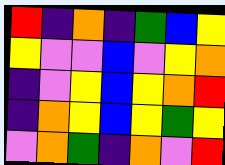[["red", "indigo", "orange", "indigo", "green", "blue", "yellow"], ["yellow", "violet", "violet", "blue", "violet", "yellow", "orange"], ["indigo", "violet", "yellow", "blue", "yellow", "orange", "red"], ["indigo", "orange", "yellow", "blue", "yellow", "green", "yellow"], ["violet", "orange", "green", "indigo", "orange", "violet", "red"]]